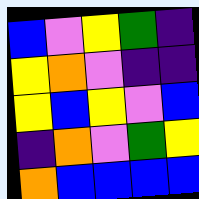[["blue", "violet", "yellow", "green", "indigo"], ["yellow", "orange", "violet", "indigo", "indigo"], ["yellow", "blue", "yellow", "violet", "blue"], ["indigo", "orange", "violet", "green", "yellow"], ["orange", "blue", "blue", "blue", "blue"]]